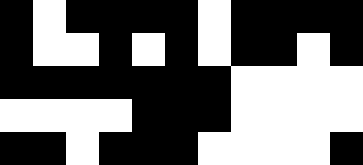[["black", "white", "black", "black", "black", "black", "white", "black", "black", "black", "black"], ["black", "white", "white", "black", "white", "black", "white", "black", "black", "white", "black"], ["black", "black", "black", "black", "black", "black", "black", "white", "white", "white", "white"], ["white", "white", "white", "white", "black", "black", "black", "white", "white", "white", "white"], ["black", "black", "white", "black", "black", "black", "white", "white", "white", "white", "black"]]